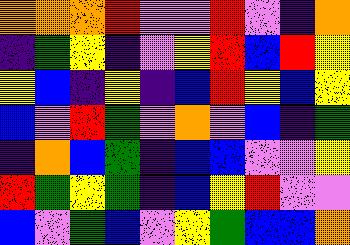[["orange", "orange", "orange", "red", "violet", "violet", "red", "violet", "indigo", "orange"], ["indigo", "green", "yellow", "indigo", "violet", "yellow", "red", "blue", "red", "yellow"], ["yellow", "blue", "indigo", "yellow", "indigo", "blue", "red", "yellow", "blue", "yellow"], ["blue", "violet", "red", "green", "violet", "orange", "violet", "blue", "indigo", "green"], ["indigo", "orange", "blue", "green", "indigo", "blue", "blue", "violet", "violet", "yellow"], ["red", "green", "yellow", "green", "indigo", "blue", "yellow", "red", "violet", "violet"], ["blue", "violet", "green", "blue", "violet", "yellow", "green", "blue", "blue", "orange"]]